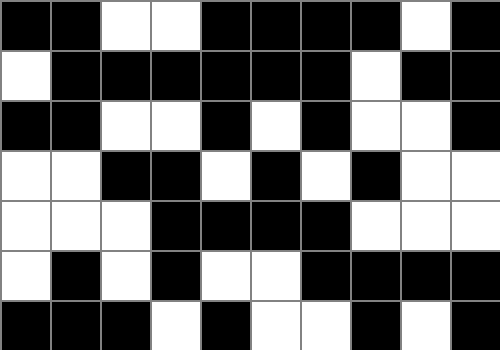[["black", "black", "white", "white", "black", "black", "black", "black", "white", "black"], ["white", "black", "black", "black", "black", "black", "black", "white", "black", "black"], ["black", "black", "white", "white", "black", "white", "black", "white", "white", "black"], ["white", "white", "black", "black", "white", "black", "white", "black", "white", "white"], ["white", "white", "white", "black", "black", "black", "black", "white", "white", "white"], ["white", "black", "white", "black", "white", "white", "black", "black", "black", "black"], ["black", "black", "black", "white", "black", "white", "white", "black", "white", "black"]]